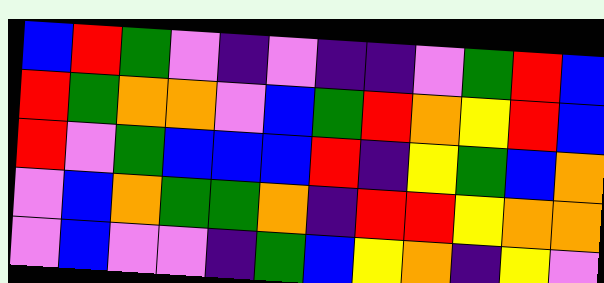[["blue", "red", "green", "violet", "indigo", "violet", "indigo", "indigo", "violet", "green", "red", "blue"], ["red", "green", "orange", "orange", "violet", "blue", "green", "red", "orange", "yellow", "red", "blue"], ["red", "violet", "green", "blue", "blue", "blue", "red", "indigo", "yellow", "green", "blue", "orange"], ["violet", "blue", "orange", "green", "green", "orange", "indigo", "red", "red", "yellow", "orange", "orange"], ["violet", "blue", "violet", "violet", "indigo", "green", "blue", "yellow", "orange", "indigo", "yellow", "violet"]]